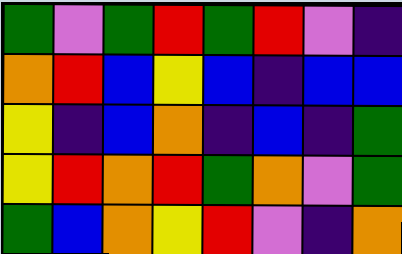[["green", "violet", "green", "red", "green", "red", "violet", "indigo"], ["orange", "red", "blue", "yellow", "blue", "indigo", "blue", "blue"], ["yellow", "indigo", "blue", "orange", "indigo", "blue", "indigo", "green"], ["yellow", "red", "orange", "red", "green", "orange", "violet", "green"], ["green", "blue", "orange", "yellow", "red", "violet", "indigo", "orange"]]